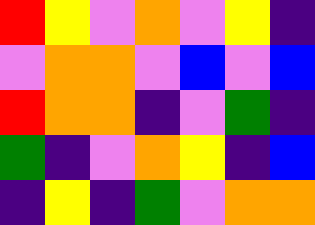[["red", "yellow", "violet", "orange", "violet", "yellow", "indigo"], ["violet", "orange", "orange", "violet", "blue", "violet", "blue"], ["red", "orange", "orange", "indigo", "violet", "green", "indigo"], ["green", "indigo", "violet", "orange", "yellow", "indigo", "blue"], ["indigo", "yellow", "indigo", "green", "violet", "orange", "orange"]]